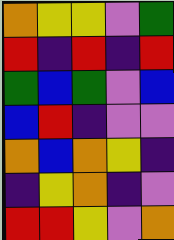[["orange", "yellow", "yellow", "violet", "green"], ["red", "indigo", "red", "indigo", "red"], ["green", "blue", "green", "violet", "blue"], ["blue", "red", "indigo", "violet", "violet"], ["orange", "blue", "orange", "yellow", "indigo"], ["indigo", "yellow", "orange", "indigo", "violet"], ["red", "red", "yellow", "violet", "orange"]]